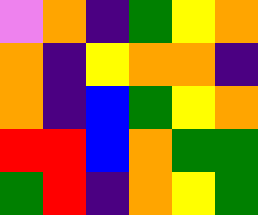[["violet", "orange", "indigo", "green", "yellow", "orange"], ["orange", "indigo", "yellow", "orange", "orange", "indigo"], ["orange", "indigo", "blue", "green", "yellow", "orange"], ["red", "red", "blue", "orange", "green", "green"], ["green", "red", "indigo", "orange", "yellow", "green"]]